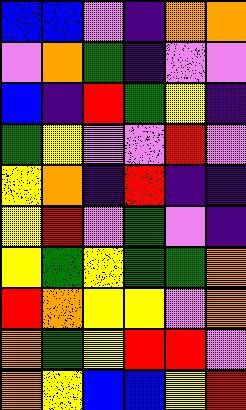[["blue", "blue", "violet", "indigo", "orange", "orange"], ["violet", "orange", "green", "indigo", "violet", "violet"], ["blue", "indigo", "red", "green", "yellow", "indigo"], ["green", "yellow", "violet", "violet", "red", "violet"], ["yellow", "orange", "indigo", "red", "indigo", "indigo"], ["yellow", "red", "violet", "green", "violet", "indigo"], ["yellow", "green", "yellow", "green", "green", "orange"], ["red", "orange", "yellow", "yellow", "violet", "orange"], ["orange", "green", "yellow", "red", "red", "violet"], ["orange", "yellow", "blue", "blue", "yellow", "red"]]